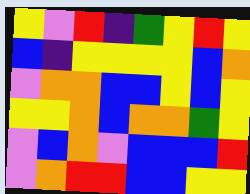[["yellow", "violet", "red", "indigo", "green", "yellow", "red", "yellow"], ["blue", "indigo", "yellow", "yellow", "yellow", "yellow", "blue", "orange"], ["violet", "orange", "orange", "blue", "blue", "yellow", "blue", "yellow"], ["yellow", "yellow", "orange", "blue", "orange", "orange", "green", "yellow"], ["violet", "blue", "orange", "violet", "blue", "blue", "blue", "red"], ["violet", "orange", "red", "red", "blue", "blue", "yellow", "yellow"]]